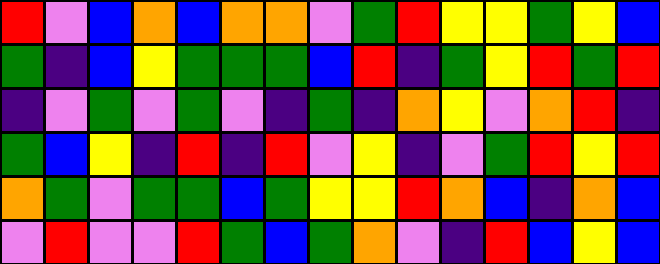[["red", "violet", "blue", "orange", "blue", "orange", "orange", "violet", "green", "red", "yellow", "yellow", "green", "yellow", "blue"], ["green", "indigo", "blue", "yellow", "green", "green", "green", "blue", "red", "indigo", "green", "yellow", "red", "green", "red"], ["indigo", "violet", "green", "violet", "green", "violet", "indigo", "green", "indigo", "orange", "yellow", "violet", "orange", "red", "indigo"], ["green", "blue", "yellow", "indigo", "red", "indigo", "red", "violet", "yellow", "indigo", "violet", "green", "red", "yellow", "red"], ["orange", "green", "violet", "green", "green", "blue", "green", "yellow", "yellow", "red", "orange", "blue", "indigo", "orange", "blue"], ["violet", "red", "violet", "violet", "red", "green", "blue", "green", "orange", "violet", "indigo", "red", "blue", "yellow", "blue"]]